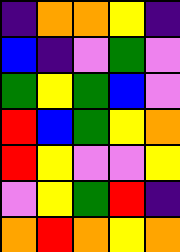[["indigo", "orange", "orange", "yellow", "indigo"], ["blue", "indigo", "violet", "green", "violet"], ["green", "yellow", "green", "blue", "violet"], ["red", "blue", "green", "yellow", "orange"], ["red", "yellow", "violet", "violet", "yellow"], ["violet", "yellow", "green", "red", "indigo"], ["orange", "red", "orange", "yellow", "orange"]]